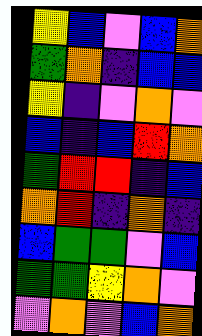[["yellow", "blue", "violet", "blue", "orange"], ["green", "orange", "indigo", "blue", "blue"], ["yellow", "indigo", "violet", "orange", "violet"], ["blue", "indigo", "blue", "red", "orange"], ["green", "red", "red", "indigo", "blue"], ["orange", "red", "indigo", "orange", "indigo"], ["blue", "green", "green", "violet", "blue"], ["green", "green", "yellow", "orange", "violet"], ["violet", "orange", "violet", "blue", "orange"]]